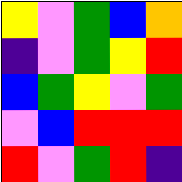[["yellow", "violet", "green", "blue", "orange"], ["indigo", "violet", "green", "yellow", "red"], ["blue", "green", "yellow", "violet", "green"], ["violet", "blue", "red", "red", "red"], ["red", "violet", "green", "red", "indigo"]]